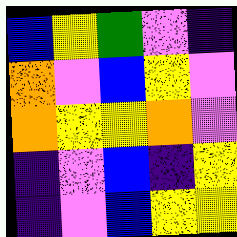[["blue", "yellow", "green", "violet", "indigo"], ["orange", "violet", "blue", "yellow", "violet"], ["orange", "yellow", "yellow", "orange", "violet"], ["indigo", "violet", "blue", "indigo", "yellow"], ["indigo", "violet", "blue", "yellow", "yellow"]]